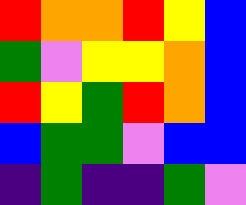[["red", "orange", "orange", "red", "yellow", "blue"], ["green", "violet", "yellow", "yellow", "orange", "blue"], ["red", "yellow", "green", "red", "orange", "blue"], ["blue", "green", "green", "violet", "blue", "blue"], ["indigo", "green", "indigo", "indigo", "green", "violet"]]